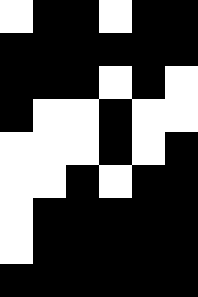[["white", "black", "black", "white", "black", "black"], ["black", "black", "black", "black", "black", "black"], ["black", "black", "black", "white", "black", "white"], ["black", "white", "white", "black", "white", "white"], ["white", "white", "white", "black", "white", "black"], ["white", "white", "black", "white", "black", "black"], ["white", "black", "black", "black", "black", "black"], ["white", "black", "black", "black", "black", "black"], ["black", "black", "black", "black", "black", "black"]]